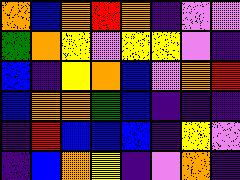[["orange", "blue", "orange", "red", "orange", "indigo", "violet", "violet"], ["green", "orange", "yellow", "violet", "yellow", "yellow", "violet", "indigo"], ["blue", "indigo", "yellow", "orange", "blue", "violet", "orange", "red"], ["blue", "orange", "orange", "green", "blue", "indigo", "indigo", "indigo"], ["indigo", "red", "blue", "blue", "blue", "indigo", "yellow", "violet"], ["indigo", "blue", "orange", "yellow", "indigo", "violet", "orange", "indigo"]]